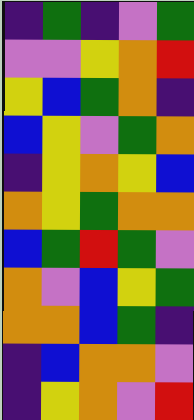[["indigo", "green", "indigo", "violet", "green"], ["violet", "violet", "yellow", "orange", "red"], ["yellow", "blue", "green", "orange", "indigo"], ["blue", "yellow", "violet", "green", "orange"], ["indigo", "yellow", "orange", "yellow", "blue"], ["orange", "yellow", "green", "orange", "orange"], ["blue", "green", "red", "green", "violet"], ["orange", "violet", "blue", "yellow", "green"], ["orange", "orange", "blue", "green", "indigo"], ["indigo", "blue", "orange", "orange", "violet"], ["indigo", "yellow", "orange", "violet", "red"]]